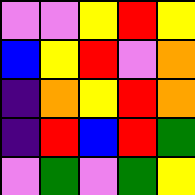[["violet", "violet", "yellow", "red", "yellow"], ["blue", "yellow", "red", "violet", "orange"], ["indigo", "orange", "yellow", "red", "orange"], ["indigo", "red", "blue", "red", "green"], ["violet", "green", "violet", "green", "yellow"]]